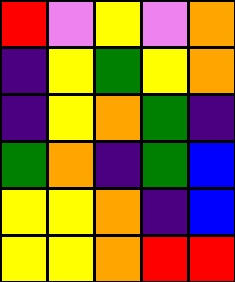[["red", "violet", "yellow", "violet", "orange"], ["indigo", "yellow", "green", "yellow", "orange"], ["indigo", "yellow", "orange", "green", "indigo"], ["green", "orange", "indigo", "green", "blue"], ["yellow", "yellow", "orange", "indigo", "blue"], ["yellow", "yellow", "orange", "red", "red"]]